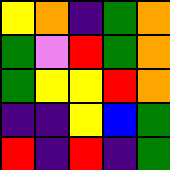[["yellow", "orange", "indigo", "green", "orange"], ["green", "violet", "red", "green", "orange"], ["green", "yellow", "yellow", "red", "orange"], ["indigo", "indigo", "yellow", "blue", "green"], ["red", "indigo", "red", "indigo", "green"]]